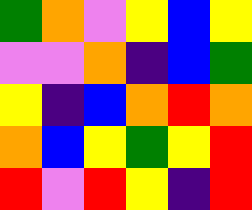[["green", "orange", "violet", "yellow", "blue", "yellow"], ["violet", "violet", "orange", "indigo", "blue", "green"], ["yellow", "indigo", "blue", "orange", "red", "orange"], ["orange", "blue", "yellow", "green", "yellow", "red"], ["red", "violet", "red", "yellow", "indigo", "red"]]